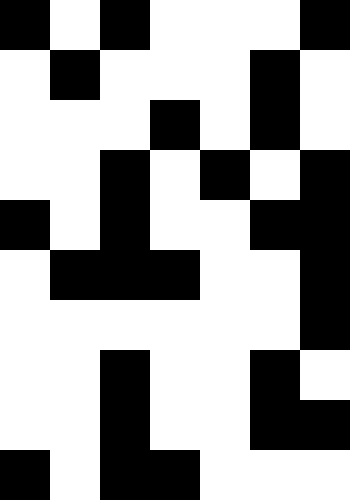[["black", "white", "black", "white", "white", "white", "black"], ["white", "black", "white", "white", "white", "black", "white"], ["white", "white", "white", "black", "white", "black", "white"], ["white", "white", "black", "white", "black", "white", "black"], ["black", "white", "black", "white", "white", "black", "black"], ["white", "black", "black", "black", "white", "white", "black"], ["white", "white", "white", "white", "white", "white", "black"], ["white", "white", "black", "white", "white", "black", "white"], ["white", "white", "black", "white", "white", "black", "black"], ["black", "white", "black", "black", "white", "white", "white"]]